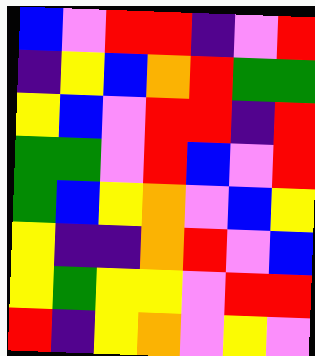[["blue", "violet", "red", "red", "indigo", "violet", "red"], ["indigo", "yellow", "blue", "orange", "red", "green", "green"], ["yellow", "blue", "violet", "red", "red", "indigo", "red"], ["green", "green", "violet", "red", "blue", "violet", "red"], ["green", "blue", "yellow", "orange", "violet", "blue", "yellow"], ["yellow", "indigo", "indigo", "orange", "red", "violet", "blue"], ["yellow", "green", "yellow", "yellow", "violet", "red", "red"], ["red", "indigo", "yellow", "orange", "violet", "yellow", "violet"]]